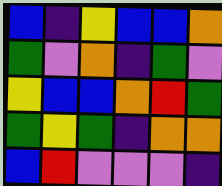[["blue", "indigo", "yellow", "blue", "blue", "orange"], ["green", "violet", "orange", "indigo", "green", "violet"], ["yellow", "blue", "blue", "orange", "red", "green"], ["green", "yellow", "green", "indigo", "orange", "orange"], ["blue", "red", "violet", "violet", "violet", "indigo"]]